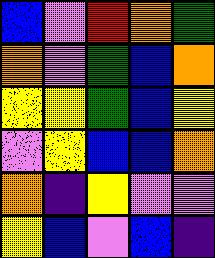[["blue", "violet", "red", "orange", "green"], ["orange", "violet", "green", "blue", "orange"], ["yellow", "yellow", "green", "blue", "yellow"], ["violet", "yellow", "blue", "blue", "orange"], ["orange", "indigo", "yellow", "violet", "violet"], ["yellow", "blue", "violet", "blue", "indigo"]]